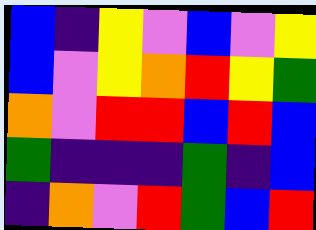[["blue", "indigo", "yellow", "violet", "blue", "violet", "yellow"], ["blue", "violet", "yellow", "orange", "red", "yellow", "green"], ["orange", "violet", "red", "red", "blue", "red", "blue"], ["green", "indigo", "indigo", "indigo", "green", "indigo", "blue"], ["indigo", "orange", "violet", "red", "green", "blue", "red"]]